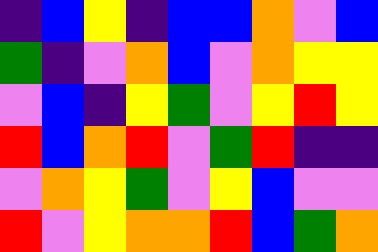[["indigo", "blue", "yellow", "indigo", "blue", "blue", "orange", "violet", "blue"], ["green", "indigo", "violet", "orange", "blue", "violet", "orange", "yellow", "yellow"], ["violet", "blue", "indigo", "yellow", "green", "violet", "yellow", "red", "yellow"], ["red", "blue", "orange", "red", "violet", "green", "red", "indigo", "indigo"], ["violet", "orange", "yellow", "green", "violet", "yellow", "blue", "violet", "violet"], ["red", "violet", "yellow", "orange", "orange", "red", "blue", "green", "orange"]]